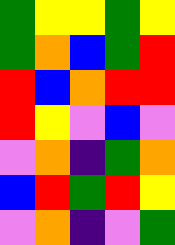[["green", "yellow", "yellow", "green", "yellow"], ["green", "orange", "blue", "green", "red"], ["red", "blue", "orange", "red", "red"], ["red", "yellow", "violet", "blue", "violet"], ["violet", "orange", "indigo", "green", "orange"], ["blue", "red", "green", "red", "yellow"], ["violet", "orange", "indigo", "violet", "green"]]